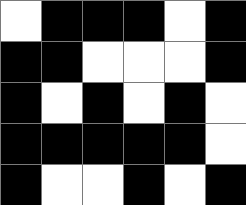[["white", "black", "black", "black", "white", "black"], ["black", "black", "white", "white", "white", "black"], ["black", "white", "black", "white", "black", "white"], ["black", "black", "black", "black", "black", "white"], ["black", "white", "white", "black", "white", "black"]]